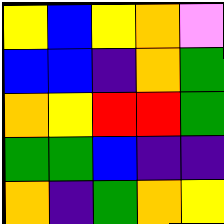[["yellow", "blue", "yellow", "orange", "violet"], ["blue", "blue", "indigo", "orange", "green"], ["orange", "yellow", "red", "red", "green"], ["green", "green", "blue", "indigo", "indigo"], ["orange", "indigo", "green", "orange", "yellow"]]